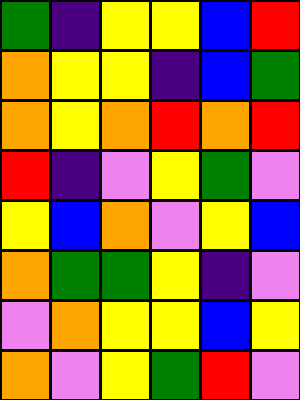[["green", "indigo", "yellow", "yellow", "blue", "red"], ["orange", "yellow", "yellow", "indigo", "blue", "green"], ["orange", "yellow", "orange", "red", "orange", "red"], ["red", "indigo", "violet", "yellow", "green", "violet"], ["yellow", "blue", "orange", "violet", "yellow", "blue"], ["orange", "green", "green", "yellow", "indigo", "violet"], ["violet", "orange", "yellow", "yellow", "blue", "yellow"], ["orange", "violet", "yellow", "green", "red", "violet"]]